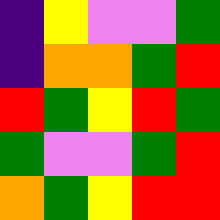[["indigo", "yellow", "violet", "violet", "green"], ["indigo", "orange", "orange", "green", "red"], ["red", "green", "yellow", "red", "green"], ["green", "violet", "violet", "green", "red"], ["orange", "green", "yellow", "red", "red"]]